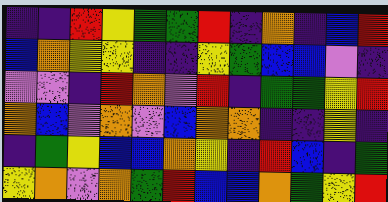[["indigo", "indigo", "red", "yellow", "green", "green", "red", "indigo", "orange", "indigo", "blue", "red"], ["blue", "orange", "yellow", "yellow", "indigo", "indigo", "yellow", "green", "blue", "blue", "violet", "indigo"], ["violet", "violet", "indigo", "red", "orange", "violet", "red", "indigo", "green", "green", "yellow", "red"], ["orange", "blue", "violet", "orange", "violet", "blue", "orange", "orange", "indigo", "indigo", "yellow", "indigo"], ["indigo", "green", "yellow", "blue", "blue", "orange", "yellow", "indigo", "red", "blue", "indigo", "green"], ["yellow", "orange", "violet", "orange", "green", "red", "blue", "blue", "orange", "green", "yellow", "red"]]